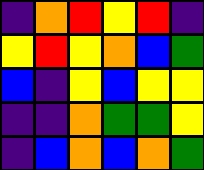[["indigo", "orange", "red", "yellow", "red", "indigo"], ["yellow", "red", "yellow", "orange", "blue", "green"], ["blue", "indigo", "yellow", "blue", "yellow", "yellow"], ["indigo", "indigo", "orange", "green", "green", "yellow"], ["indigo", "blue", "orange", "blue", "orange", "green"]]